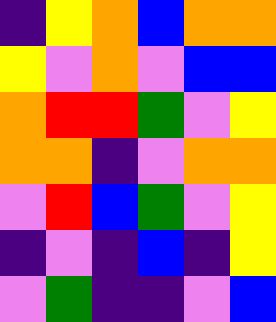[["indigo", "yellow", "orange", "blue", "orange", "orange"], ["yellow", "violet", "orange", "violet", "blue", "blue"], ["orange", "red", "red", "green", "violet", "yellow"], ["orange", "orange", "indigo", "violet", "orange", "orange"], ["violet", "red", "blue", "green", "violet", "yellow"], ["indigo", "violet", "indigo", "blue", "indigo", "yellow"], ["violet", "green", "indigo", "indigo", "violet", "blue"]]